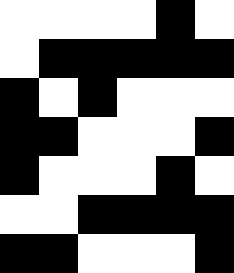[["white", "white", "white", "white", "black", "white"], ["white", "black", "black", "black", "black", "black"], ["black", "white", "black", "white", "white", "white"], ["black", "black", "white", "white", "white", "black"], ["black", "white", "white", "white", "black", "white"], ["white", "white", "black", "black", "black", "black"], ["black", "black", "white", "white", "white", "black"]]